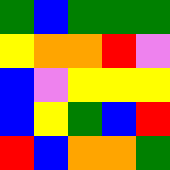[["green", "blue", "green", "green", "green"], ["yellow", "orange", "orange", "red", "violet"], ["blue", "violet", "yellow", "yellow", "yellow"], ["blue", "yellow", "green", "blue", "red"], ["red", "blue", "orange", "orange", "green"]]